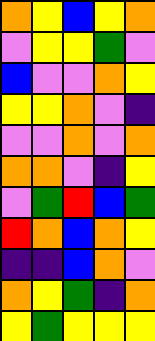[["orange", "yellow", "blue", "yellow", "orange"], ["violet", "yellow", "yellow", "green", "violet"], ["blue", "violet", "violet", "orange", "yellow"], ["yellow", "yellow", "orange", "violet", "indigo"], ["violet", "violet", "orange", "violet", "orange"], ["orange", "orange", "violet", "indigo", "yellow"], ["violet", "green", "red", "blue", "green"], ["red", "orange", "blue", "orange", "yellow"], ["indigo", "indigo", "blue", "orange", "violet"], ["orange", "yellow", "green", "indigo", "orange"], ["yellow", "green", "yellow", "yellow", "yellow"]]